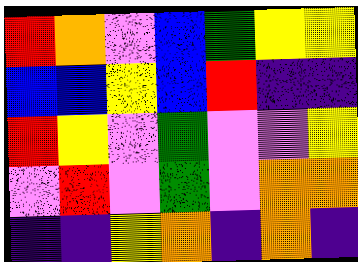[["red", "orange", "violet", "blue", "green", "yellow", "yellow"], ["blue", "blue", "yellow", "blue", "red", "indigo", "indigo"], ["red", "yellow", "violet", "green", "violet", "violet", "yellow"], ["violet", "red", "violet", "green", "violet", "orange", "orange"], ["indigo", "indigo", "yellow", "orange", "indigo", "orange", "indigo"]]